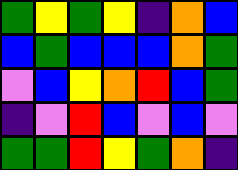[["green", "yellow", "green", "yellow", "indigo", "orange", "blue"], ["blue", "green", "blue", "blue", "blue", "orange", "green"], ["violet", "blue", "yellow", "orange", "red", "blue", "green"], ["indigo", "violet", "red", "blue", "violet", "blue", "violet"], ["green", "green", "red", "yellow", "green", "orange", "indigo"]]